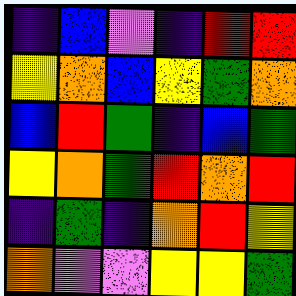[["indigo", "blue", "violet", "indigo", "red", "red"], ["yellow", "orange", "blue", "yellow", "green", "orange"], ["blue", "red", "green", "indigo", "blue", "green"], ["yellow", "orange", "green", "red", "orange", "red"], ["indigo", "green", "indigo", "orange", "red", "yellow"], ["orange", "violet", "violet", "yellow", "yellow", "green"]]